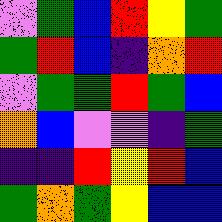[["violet", "green", "blue", "red", "yellow", "green"], ["green", "red", "blue", "indigo", "orange", "red"], ["violet", "green", "green", "red", "green", "blue"], ["orange", "blue", "violet", "violet", "indigo", "green"], ["indigo", "indigo", "red", "yellow", "red", "blue"], ["green", "orange", "green", "yellow", "blue", "blue"]]